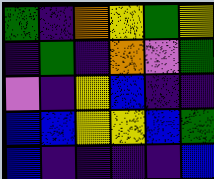[["green", "indigo", "orange", "yellow", "green", "yellow"], ["indigo", "green", "indigo", "orange", "violet", "green"], ["violet", "indigo", "yellow", "blue", "indigo", "indigo"], ["blue", "blue", "yellow", "yellow", "blue", "green"], ["blue", "indigo", "indigo", "indigo", "indigo", "blue"]]